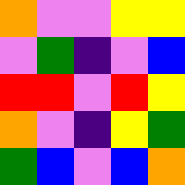[["orange", "violet", "violet", "yellow", "yellow"], ["violet", "green", "indigo", "violet", "blue"], ["red", "red", "violet", "red", "yellow"], ["orange", "violet", "indigo", "yellow", "green"], ["green", "blue", "violet", "blue", "orange"]]